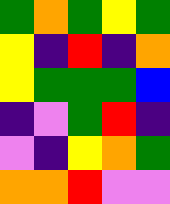[["green", "orange", "green", "yellow", "green"], ["yellow", "indigo", "red", "indigo", "orange"], ["yellow", "green", "green", "green", "blue"], ["indigo", "violet", "green", "red", "indigo"], ["violet", "indigo", "yellow", "orange", "green"], ["orange", "orange", "red", "violet", "violet"]]